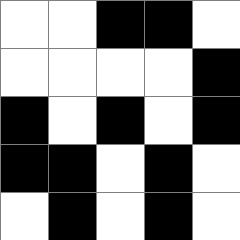[["white", "white", "black", "black", "white"], ["white", "white", "white", "white", "black"], ["black", "white", "black", "white", "black"], ["black", "black", "white", "black", "white"], ["white", "black", "white", "black", "white"]]